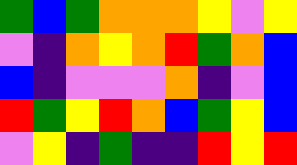[["green", "blue", "green", "orange", "orange", "orange", "yellow", "violet", "yellow"], ["violet", "indigo", "orange", "yellow", "orange", "red", "green", "orange", "blue"], ["blue", "indigo", "violet", "violet", "violet", "orange", "indigo", "violet", "blue"], ["red", "green", "yellow", "red", "orange", "blue", "green", "yellow", "blue"], ["violet", "yellow", "indigo", "green", "indigo", "indigo", "red", "yellow", "red"]]